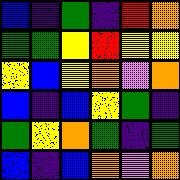[["blue", "indigo", "green", "indigo", "red", "orange"], ["green", "green", "yellow", "red", "yellow", "yellow"], ["yellow", "blue", "yellow", "orange", "violet", "orange"], ["blue", "indigo", "blue", "yellow", "green", "indigo"], ["green", "yellow", "orange", "green", "indigo", "green"], ["blue", "indigo", "blue", "orange", "violet", "orange"]]